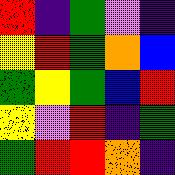[["red", "indigo", "green", "violet", "indigo"], ["yellow", "red", "green", "orange", "blue"], ["green", "yellow", "green", "blue", "red"], ["yellow", "violet", "red", "indigo", "green"], ["green", "red", "red", "orange", "indigo"]]